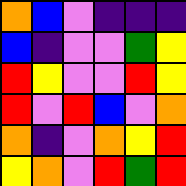[["orange", "blue", "violet", "indigo", "indigo", "indigo"], ["blue", "indigo", "violet", "violet", "green", "yellow"], ["red", "yellow", "violet", "violet", "red", "yellow"], ["red", "violet", "red", "blue", "violet", "orange"], ["orange", "indigo", "violet", "orange", "yellow", "red"], ["yellow", "orange", "violet", "red", "green", "red"]]